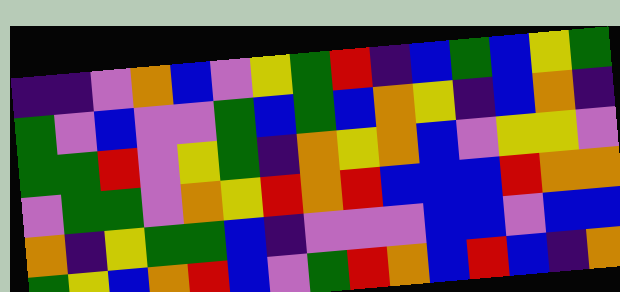[["indigo", "indigo", "violet", "orange", "blue", "violet", "yellow", "green", "red", "indigo", "blue", "green", "blue", "yellow", "green"], ["green", "violet", "blue", "violet", "violet", "green", "blue", "green", "blue", "orange", "yellow", "indigo", "blue", "orange", "indigo"], ["green", "green", "red", "violet", "yellow", "green", "indigo", "orange", "yellow", "orange", "blue", "violet", "yellow", "yellow", "violet"], ["violet", "green", "green", "violet", "orange", "yellow", "red", "orange", "red", "blue", "blue", "blue", "red", "orange", "orange"], ["orange", "indigo", "yellow", "green", "green", "blue", "indigo", "violet", "violet", "violet", "blue", "blue", "violet", "blue", "blue"], ["green", "yellow", "blue", "orange", "red", "blue", "violet", "green", "red", "orange", "blue", "red", "blue", "indigo", "orange"]]